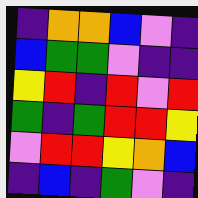[["indigo", "orange", "orange", "blue", "violet", "indigo"], ["blue", "green", "green", "violet", "indigo", "indigo"], ["yellow", "red", "indigo", "red", "violet", "red"], ["green", "indigo", "green", "red", "red", "yellow"], ["violet", "red", "red", "yellow", "orange", "blue"], ["indigo", "blue", "indigo", "green", "violet", "indigo"]]